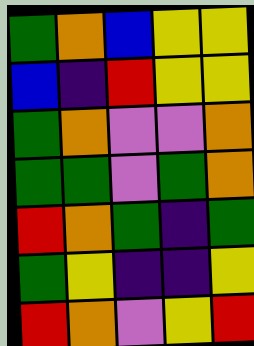[["green", "orange", "blue", "yellow", "yellow"], ["blue", "indigo", "red", "yellow", "yellow"], ["green", "orange", "violet", "violet", "orange"], ["green", "green", "violet", "green", "orange"], ["red", "orange", "green", "indigo", "green"], ["green", "yellow", "indigo", "indigo", "yellow"], ["red", "orange", "violet", "yellow", "red"]]